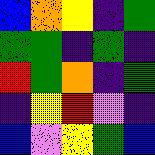[["blue", "orange", "yellow", "indigo", "green"], ["green", "green", "indigo", "green", "indigo"], ["red", "green", "orange", "indigo", "green"], ["indigo", "yellow", "red", "violet", "indigo"], ["blue", "violet", "yellow", "green", "blue"]]